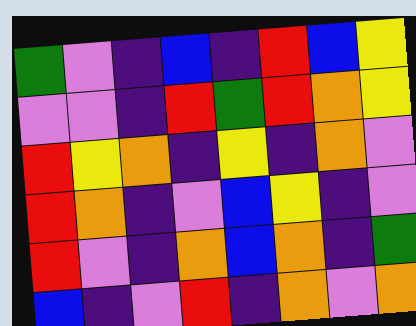[["green", "violet", "indigo", "blue", "indigo", "red", "blue", "yellow"], ["violet", "violet", "indigo", "red", "green", "red", "orange", "yellow"], ["red", "yellow", "orange", "indigo", "yellow", "indigo", "orange", "violet"], ["red", "orange", "indigo", "violet", "blue", "yellow", "indigo", "violet"], ["red", "violet", "indigo", "orange", "blue", "orange", "indigo", "green"], ["blue", "indigo", "violet", "red", "indigo", "orange", "violet", "orange"]]